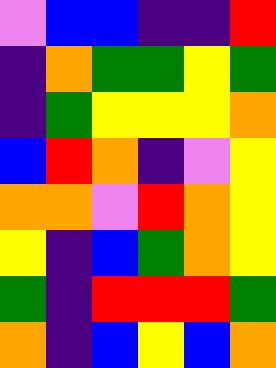[["violet", "blue", "blue", "indigo", "indigo", "red"], ["indigo", "orange", "green", "green", "yellow", "green"], ["indigo", "green", "yellow", "yellow", "yellow", "orange"], ["blue", "red", "orange", "indigo", "violet", "yellow"], ["orange", "orange", "violet", "red", "orange", "yellow"], ["yellow", "indigo", "blue", "green", "orange", "yellow"], ["green", "indigo", "red", "red", "red", "green"], ["orange", "indigo", "blue", "yellow", "blue", "orange"]]